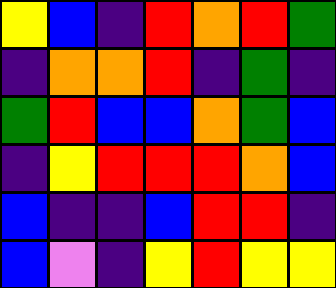[["yellow", "blue", "indigo", "red", "orange", "red", "green"], ["indigo", "orange", "orange", "red", "indigo", "green", "indigo"], ["green", "red", "blue", "blue", "orange", "green", "blue"], ["indigo", "yellow", "red", "red", "red", "orange", "blue"], ["blue", "indigo", "indigo", "blue", "red", "red", "indigo"], ["blue", "violet", "indigo", "yellow", "red", "yellow", "yellow"]]